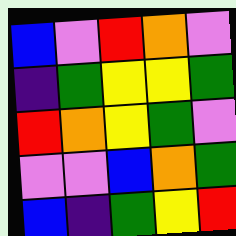[["blue", "violet", "red", "orange", "violet"], ["indigo", "green", "yellow", "yellow", "green"], ["red", "orange", "yellow", "green", "violet"], ["violet", "violet", "blue", "orange", "green"], ["blue", "indigo", "green", "yellow", "red"]]